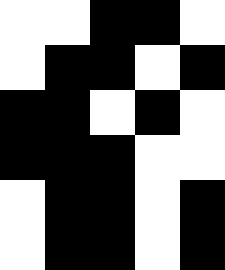[["white", "white", "black", "black", "white"], ["white", "black", "black", "white", "black"], ["black", "black", "white", "black", "white"], ["black", "black", "black", "white", "white"], ["white", "black", "black", "white", "black"], ["white", "black", "black", "white", "black"]]